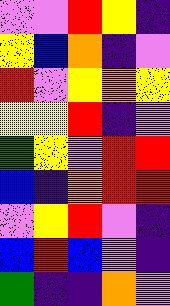[["violet", "violet", "red", "yellow", "indigo"], ["yellow", "blue", "orange", "indigo", "violet"], ["red", "violet", "yellow", "orange", "yellow"], ["yellow", "yellow", "red", "indigo", "violet"], ["green", "yellow", "violet", "red", "red"], ["blue", "indigo", "orange", "red", "red"], ["violet", "yellow", "red", "violet", "indigo"], ["blue", "red", "blue", "violet", "indigo"], ["green", "indigo", "indigo", "orange", "violet"]]